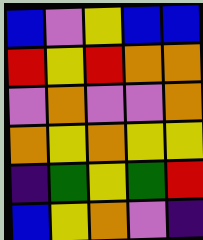[["blue", "violet", "yellow", "blue", "blue"], ["red", "yellow", "red", "orange", "orange"], ["violet", "orange", "violet", "violet", "orange"], ["orange", "yellow", "orange", "yellow", "yellow"], ["indigo", "green", "yellow", "green", "red"], ["blue", "yellow", "orange", "violet", "indigo"]]